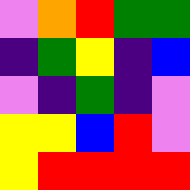[["violet", "orange", "red", "green", "green"], ["indigo", "green", "yellow", "indigo", "blue"], ["violet", "indigo", "green", "indigo", "violet"], ["yellow", "yellow", "blue", "red", "violet"], ["yellow", "red", "red", "red", "red"]]